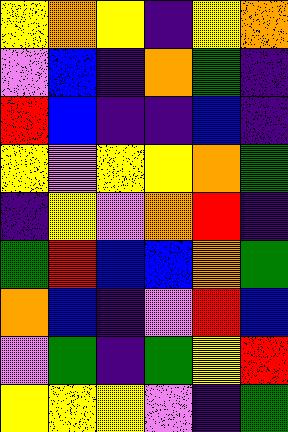[["yellow", "orange", "yellow", "indigo", "yellow", "orange"], ["violet", "blue", "indigo", "orange", "green", "indigo"], ["red", "blue", "indigo", "indigo", "blue", "indigo"], ["yellow", "violet", "yellow", "yellow", "orange", "green"], ["indigo", "yellow", "violet", "orange", "red", "indigo"], ["green", "red", "blue", "blue", "orange", "green"], ["orange", "blue", "indigo", "violet", "red", "blue"], ["violet", "green", "indigo", "green", "yellow", "red"], ["yellow", "yellow", "yellow", "violet", "indigo", "green"]]